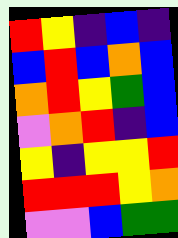[["red", "yellow", "indigo", "blue", "indigo"], ["blue", "red", "blue", "orange", "blue"], ["orange", "red", "yellow", "green", "blue"], ["violet", "orange", "red", "indigo", "blue"], ["yellow", "indigo", "yellow", "yellow", "red"], ["red", "red", "red", "yellow", "orange"], ["violet", "violet", "blue", "green", "green"]]